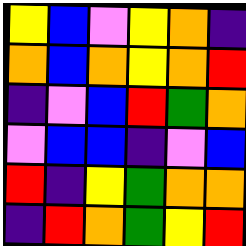[["yellow", "blue", "violet", "yellow", "orange", "indigo"], ["orange", "blue", "orange", "yellow", "orange", "red"], ["indigo", "violet", "blue", "red", "green", "orange"], ["violet", "blue", "blue", "indigo", "violet", "blue"], ["red", "indigo", "yellow", "green", "orange", "orange"], ["indigo", "red", "orange", "green", "yellow", "red"]]